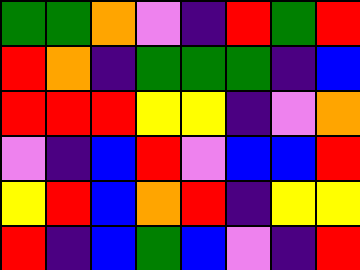[["green", "green", "orange", "violet", "indigo", "red", "green", "red"], ["red", "orange", "indigo", "green", "green", "green", "indigo", "blue"], ["red", "red", "red", "yellow", "yellow", "indigo", "violet", "orange"], ["violet", "indigo", "blue", "red", "violet", "blue", "blue", "red"], ["yellow", "red", "blue", "orange", "red", "indigo", "yellow", "yellow"], ["red", "indigo", "blue", "green", "blue", "violet", "indigo", "red"]]